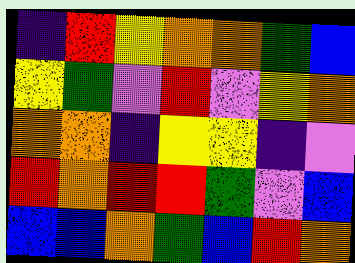[["indigo", "red", "yellow", "orange", "orange", "green", "blue"], ["yellow", "green", "violet", "red", "violet", "yellow", "orange"], ["orange", "orange", "indigo", "yellow", "yellow", "indigo", "violet"], ["red", "orange", "red", "red", "green", "violet", "blue"], ["blue", "blue", "orange", "green", "blue", "red", "orange"]]